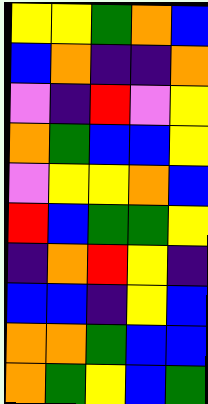[["yellow", "yellow", "green", "orange", "blue"], ["blue", "orange", "indigo", "indigo", "orange"], ["violet", "indigo", "red", "violet", "yellow"], ["orange", "green", "blue", "blue", "yellow"], ["violet", "yellow", "yellow", "orange", "blue"], ["red", "blue", "green", "green", "yellow"], ["indigo", "orange", "red", "yellow", "indigo"], ["blue", "blue", "indigo", "yellow", "blue"], ["orange", "orange", "green", "blue", "blue"], ["orange", "green", "yellow", "blue", "green"]]